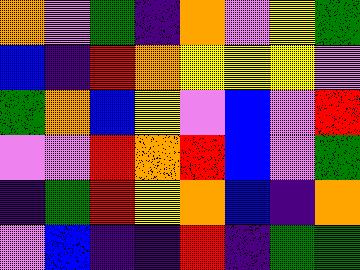[["orange", "violet", "green", "indigo", "orange", "violet", "yellow", "green"], ["blue", "indigo", "red", "orange", "yellow", "yellow", "yellow", "violet"], ["green", "orange", "blue", "yellow", "violet", "blue", "violet", "red"], ["violet", "violet", "red", "orange", "red", "blue", "violet", "green"], ["indigo", "green", "red", "yellow", "orange", "blue", "indigo", "orange"], ["violet", "blue", "indigo", "indigo", "red", "indigo", "green", "green"]]